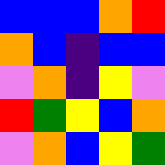[["blue", "blue", "blue", "orange", "red"], ["orange", "blue", "indigo", "blue", "blue"], ["violet", "orange", "indigo", "yellow", "violet"], ["red", "green", "yellow", "blue", "orange"], ["violet", "orange", "blue", "yellow", "green"]]